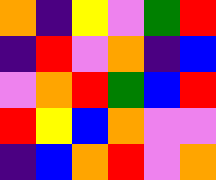[["orange", "indigo", "yellow", "violet", "green", "red"], ["indigo", "red", "violet", "orange", "indigo", "blue"], ["violet", "orange", "red", "green", "blue", "red"], ["red", "yellow", "blue", "orange", "violet", "violet"], ["indigo", "blue", "orange", "red", "violet", "orange"]]